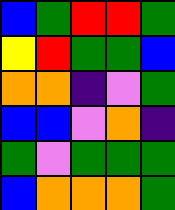[["blue", "green", "red", "red", "green"], ["yellow", "red", "green", "green", "blue"], ["orange", "orange", "indigo", "violet", "green"], ["blue", "blue", "violet", "orange", "indigo"], ["green", "violet", "green", "green", "green"], ["blue", "orange", "orange", "orange", "green"]]